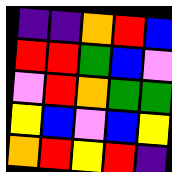[["indigo", "indigo", "orange", "red", "blue"], ["red", "red", "green", "blue", "violet"], ["violet", "red", "orange", "green", "green"], ["yellow", "blue", "violet", "blue", "yellow"], ["orange", "red", "yellow", "red", "indigo"]]